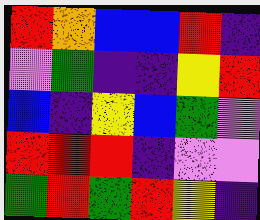[["red", "orange", "blue", "blue", "red", "indigo"], ["violet", "green", "indigo", "indigo", "yellow", "red"], ["blue", "indigo", "yellow", "blue", "green", "violet"], ["red", "red", "red", "indigo", "violet", "violet"], ["green", "red", "green", "red", "yellow", "indigo"]]